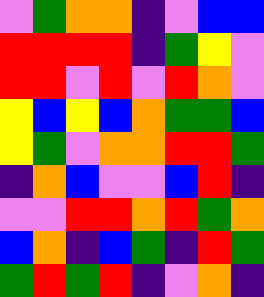[["violet", "green", "orange", "orange", "indigo", "violet", "blue", "blue"], ["red", "red", "red", "red", "indigo", "green", "yellow", "violet"], ["red", "red", "violet", "red", "violet", "red", "orange", "violet"], ["yellow", "blue", "yellow", "blue", "orange", "green", "green", "blue"], ["yellow", "green", "violet", "orange", "orange", "red", "red", "green"], ["indigo", "orange", "blue", "violet", "violet", "blue", "red", "indigo"], ["violet", "violet", "red", "red", "orange", "red", "green", "orange"], ["blue", "orange", "indigo", "blue", "green", "indigo", "red", "green"], ["green", "red", "green", "red", "indigo", "violet", "orange", "indigo"]]